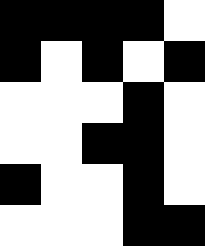[["black", "black", "black", "black", "white"], ["black", "white", "black", "white", "black"], ["white", "white", "white", "black", "white"], ["white", "white", "black", "black", "white"], ["black", "white", "white", "black", "white"], ["white", "white", "white", "black", "black"]]